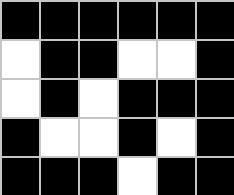[["black", "black", "black", "black", "black", "black"], ["white", "black", "black", "white", "white", "black"], ["white", "black", "white", "black", "black", "black"], ["black", "white", "white", "black", "white", "black"], ["black", "black", "black", "white", "black", "black"]]